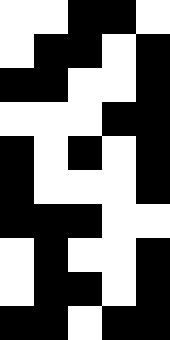[["white", "white", "black", "black", "white"], ["white", "black", "black", "white", "black"], ["black", "black", "white", "white", "black"], ["white", "white", "white", "black", "black"], ["black", "white", "black", "white", "black"], ["black", "white", "white", "white", "black"], ["black", "black", "black", "white", "white"], ["white", "black", "white", "white", "black"], ["white", "black", "black", "white", "black"], ["black", "black", "white", "black", "black"]]